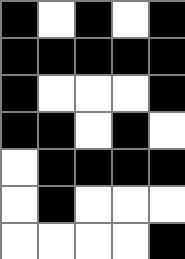[["black", "white", "black", "white", "black"], ["black", "black", "black", "black", "black"], ["black", "white", "white", "white", "black"], ["black", "black", "white", "black", "white"], ["white", "black", "black", "black", "black"], ["white", "black", "white", "white", "white"], ["white", "white", "white", "white", "black"]]